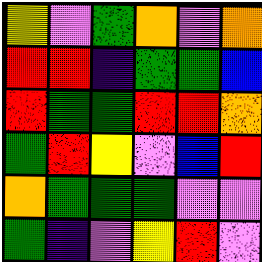[["yellow", "violet", "green", "orange", "violet", "orange"], ["red", "red", "indigo", "green", "green", "blue"], ["red", "green", "green", "red", "red", "orange"], ["green", "red", "yellow", "violet", "blue", "red"], ["orange", "green", "green", "green", "violet", "violet"], ["green", "indigo", "violet", "yellow", "red", "violet"]]